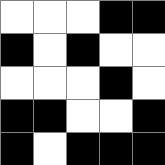[["white", "white", "white", "black", "black"], ["black", "white", "black", "white", "white"], ["white", "white", "white", "black", "white"], ["black", "black", "white", "white", "black"], ["black", "white", "black", "black", "black"]]